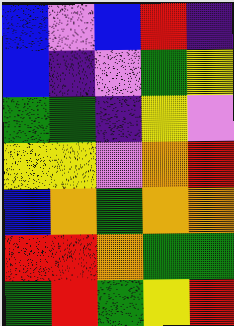[["blue", "violet", "blue", "red", "indigo"], ["blue", "indigo", "violet", "green", "yellow"], ["green", "green", "indigo", "yellow", "violet"], ["yellow", "yellow", "violet", "orange", "red"], ["blue", "orange", "green", "orange", "orange"], ["red", "red", "orange", "green", "green"], ["green", "red", "green", "yellow", "red"]]